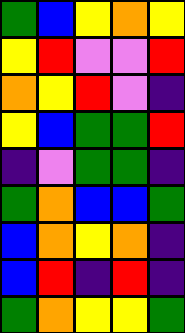[["green", "blue", "yellow", "orange", "yellow"], ["yellow", "red", "violet", "violet", "red"], ["orange", "yellow", "red", "violet", "indigo"], ["yellow", "blue", "green", "green", "red"], ["indigo", "violet", "green", "green", "indigo"], ["green", "orange", "blue", "blue", "green"], ["blue", "orange", "yellow", "orange", "indigo"], ["blue", "red", "indigo", "red", "indigo"], ["green", "orange", "yellow", "yellow", "green"]]